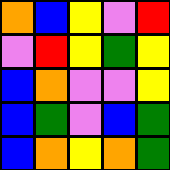[["orange", "blue", "yellow", "violet", "red"], ["violet", "red", "yellow", "green", "yellow"], ["blue", "orange", "violet", "violet", "yellow"], ["blue", "green", "violet", "blue", "green"], ["blue", "orange", "yellow", "orange", "green"]]